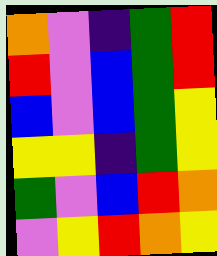[["orange", "violet", "indigo", "green", "red"], ["red", "violet", "blue", "green", "red"], ["blue", "violet", "blue", "green", "yellow"], ["yellow", "yellow", "indigo", "green", "yellow"], ["green", "violet", "blue", "red", "orange"], ["violet", "yellow", "red", "orange", "yellow"]]